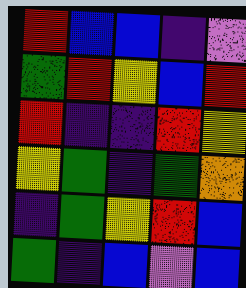[["red", "blue", "blue", "indigo", "violet"], ["green", "red", "yellow", "blue", "red"], ["red", "indigo", "indigo", "red", "yellow"], ["yellow", "green", "indigo", "green", "orange"], ["indigo", "green", "yellow", "red", "blue"], ["green", "indigo", "blue", "violet", "blue"]]